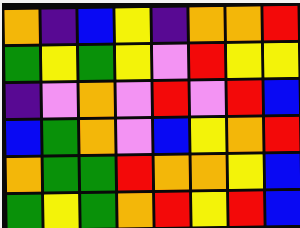[["orange", "indigo", "blue", "yellow", "indigo", "orange", "orange", "red"], ["green", "yellow", "green", "yellow", "violet", "red", "yellow", "yellow"], ["indigo", "violet", "orange", "violet", "red", "violet", "red", "blue"], ["blue", "green", "orange", "violet", "blue", "yellow", "orange", "red"], ["orange", "green", "green", "red", "orange", "orange", "yellow", "blue"], ["green", "yellow", "green", "orange", "red", "yellow", "red", "blue"]]